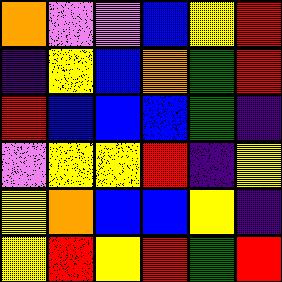[["orange", "violet", "violet", "blue", "yellow", "red"], ["indigo", "yellow", "blue", "orange", "green", "red"], ["red", "blue", "blue", "blue", "green", "indigo"], ["violet", "yellow", "yellow", "red", "indigo", "yellow"], ["yellow", "orange", "blue", "blue", "yellow", "indigo"], ["yellow", "red", "yellow", "red", "green", "red"]]